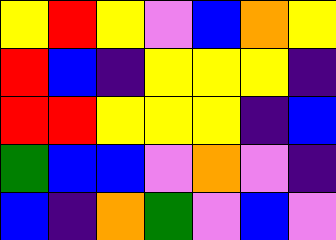[["yellow", "red", "yellow", "violet", "blue", "orange", "yellow"], ["red", "blue", "indigo", "yellow", "yellow", "yellow", "indigo"], ["red", "red", "yellow", "yellow", "yellow", "indigo", "blue"], ["green", "blue", "blue", "violet", "orange", "violet", "indigo"], ["blue", "indigo", "orange", "green", "violet", "blue", "violet"]]